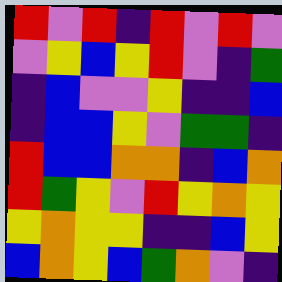[["red", "violet", "red", "indigo", "red", "violet", "red", "violet"], ["violet", "yellow", "blue", "yellow", "red", "violet", "indigo", "green"], ["indigo", "blue", "violet", "violet", "yellow", "indigo", "indigo", "blue"], ["indigo", "blue", "blue", "yellow", "violet", "green", "green", "indigo"], ["red", "blue", "blue", "orange", "orange", "indigo", "blue", "orange"], ["red", "green", "yellow", "violet", "red", "yellow", "orange", "yellow"], ["yellow", "orange", "yellow", "yellow", "indigo", "indigo", "blue", "yellow"], ["blue", "orange", "yellow", "blue", "green", "orange", "violet", "indigo"]]